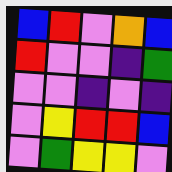[["blue", "red", "violet", "orange", "blue"], ["red", "violet", "violet", "indigo", "green"], ["violet", "violet", "indigo", "violet", "indigo"], ["violet", "yellow", "red", "red", "blue"], ["violet", "green", "yellow", "yellow", "violet"]]